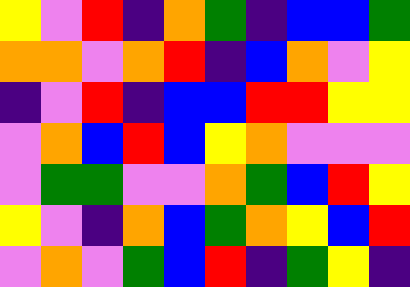[["yellow", "violet", "red", "indigo", "orange", "green", "indigo", "blue", "blue", "green"], ["orange", "orange", "violet", "orange", "red", "indigo", "blue", "orange", "violet", "yellow"], ["indigo", "violet", "red", "indigo", "blue", "blue", "red", "red", "yellow", "yellow"], ["violet", "orange", "blue", "red", "blue", "yellow", "orange", "violet", "violet", "violet"], ["violet", "green", "green", "violet", "violet", "orange", "green", "blue", "red", "yellow"], ["yellow", "violet", "indigo", "orange", "blue", "green", "orange", "yellow", "blue", "red"], ["violet", "orange", "violet", "green", "blue", "red", "indigo", "green", "yellow", "indigo"]]